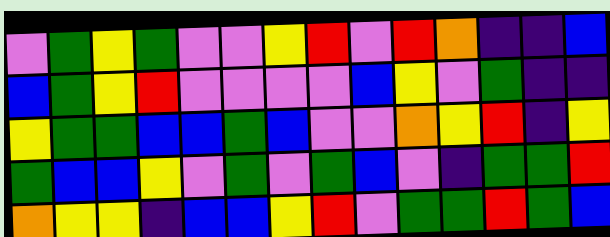[["violet", "green", "yellow", "green", "violet", "violet", "yellow", "red", "violet", "red", "orange", "indigo", "indigo", "blue"], ["blue", "green", "yellow", "red", "violet", "violet", "violet", "violet", "blue", "yellow", "violet", "green", "indigo", "indigo"], ["yellow", "green", "green", "blue", "blue", "green", "blue", "violet", "violet", "orange", "yellow", "red", "indigo", "yellow"], ["green", "blue", "blue", "yellow", "violet", "green", "violet", "green", "blue", "violet", "indigo", "green", "green", "red"], ["orange", "yellow", "yellow", "indigo", "blue", "blue", "yellow", "red", "violet", "green", "green", "red", "green", "blue"]]